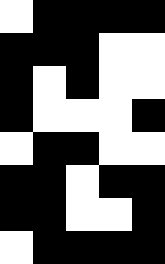[["white", "black", "black", "black", "black"], ["black", "black", "black", "white", "white"], ["black", "white", "black", "white", "white"], ["black", "white", "white", "white", "black"], ["white", "black", "black", "white", "white"], ["black", "black", "white", "black", "black"], ["black", "black", "white", "white", "black"], ["white", "black", "black", "black", "black"]]